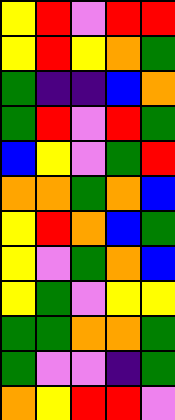[["yellow", "red", "violet", "red", "red"], ["yellow", "red", "yellow", "orange", "green"], ["green", "indigo", "indigo", "blue", "orange"], ["green", "red", "violet", "red", "green"], ["blue", "yellow", "violet", "green", "red"], ["orange", "orange", "green", "orange", "blue"], ["yellow", "red", "orange", "blue", "green"], ["yellow", "violet", "green", "orange", "blue"], ["yellow", "green", "violet", "yellow", "yellow"], ["green", "green", "orange", "orange", "green"], ["green", "violet", "violet", "indigo", "green"], ["orange", "yellow", "red", "red", "violet"]]